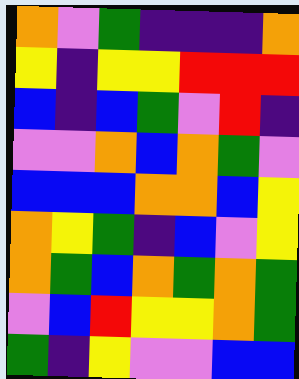[["orange", "violet", "green", "indigo", "indigo", "indigo", "orange"], ["yellow", "indigo", "yellow", "yellow", "red", "red", "red"], ["blue", "indigo", "blue", "green", "violet", "red", "indigo"], ["violet", "violet", "orange", "blue", "orange", "green", "violet"], ["blue", "blue", "blue", "orange", "orange", "blue", "yellow"], ["orange", "yellow", "green", "indigo", "blue", "violet", "yellow"], ["orange", "green", "blue", "orange", "green", "orange", "green"], ["violet", "blue", "red", "yellow", "yellow", "orange", "green"], ["green", "indigo", "yellow", "violet", "violet", "blue", "blue"]]